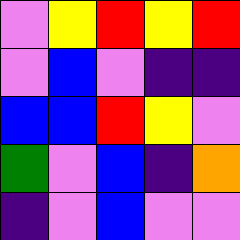[["violet", "yellow", "red", "yellow", "red"], ["violet", "blue", "violet", "indigo", "indigo"], ["blue", "blue", "red", "yellow", "violet"], ["green", "violet", "blue", "indigo", "orange"], ["indigo", "violet", "blue", "violet", "violet"]]